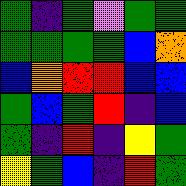[["green", "indigo", "green", "violet", "green", "green"], ["green", "green", "green", "green", "blue", "orange"], ["blue", "orange", "red", "red", "blue", "blue"], ["green", "blue", "green", "red", "indigo", "blue"], ["green", "indigo", "red", "indigo", "yellow", "green"], ["yellow", "green", "blue", "indigo", "red", "green"]]